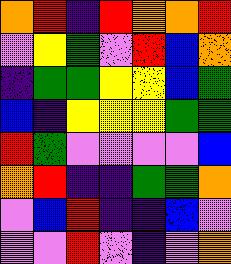[["orange", "red", "indigo", "red", "orange", "orange", "red"], ["violet", "yellow", "green", "violet", "red", "blue", "orange"], ["indigo", "green", "green", "yellow", "yellow", "blue", "green"], ["blue", "indigo", "yellow", "yellow", "yellow", "green", "green"], ["red", "green", "violet", "violet", "violet", "violet", "blue"], ["orange", "red", "indigo", "indigo", "green", "green", "orange"], ["violet", "blue", "red", "indigo", "indigo", "blue", "violet"], ["violet", "violet", "red", "violet", "indigo", "violet", "orange"]]